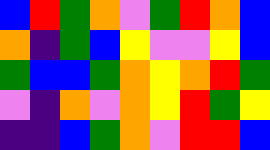[["blue", "red", "green", "orange", "violet", "green", "red", "orange", "blue"], ["orange", "indigo", "green", "blue", "yellow", "violet", "violet", "yellow", "blue"], ["green", "blue", "blue", "green", "orange", "yellow", "orange", "red", "green"], ["violet", "indigo", "orange", "violet", "orange", "yellow", "red", "green", "yellow"], ["indigo", "indigo", "blue", "green", "orange", "violet", "red", "red", "blue"]]